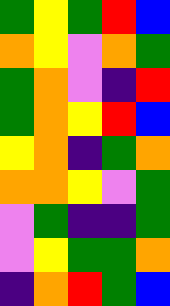[["green", "yellow", "green", "red", "blue"], ["orange", "yellow", "violet", "orange", "green"], ["green", "orange", "violet", "indigo", "red"], ["green", "orange", "yellow", "red", "blue"], ["yellow", "orange", "indigo", "green", "orange"], ["orange", "orange", "yellow", "violet", "green"], ["violet", "green", "indigo", "indigo", "green"], ["violet", "yellow", "green", "green", "orange"], ["indigo", "orange", "red", "green", "blue"]]